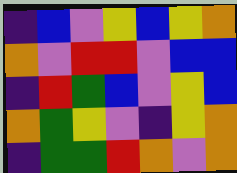[["indigo", "blue", "violet", "yellow", "blue", "yellow", "orange"], ["orange", "violet", "red", "red", "violet", "blue", "blue"], ["indigo", "red", "green", "blue", "violet", "yellow", "blue"], ["orange", "green", "yellow", "violet", "indigo", "yellow", "orange"], ["indigo", "green", "green", "red", "orange", "violet", "orange"]]